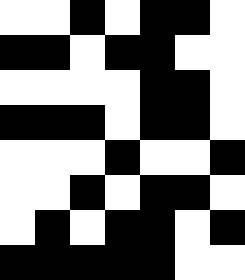[["white", "white", "black", "white", "black", "black", "white"], ["black", "black", "white", "black", "black", "white", "white"], ["white", "white", "white", "white", "black", "black", "white"], ["black", "black", "black", "white", "black", "black", "white"], ["white", "white", "white", "black", "white", "white", "black"], ["white", "white", "black", "white", "black", "black", "white"], ["white", "black", "white", "black", "black", "white", "black"], ["black", "black", "black", "black", "black", "white", "white"]]